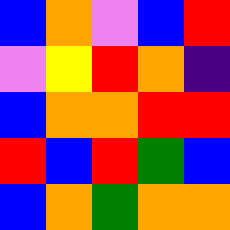[["blue", "orange", "violet", "blue", "red"], ["violet", "yellow", "red", "orange", "indigo"], ["blue", "orange", "orange", "red", "red"], ["red", "blue", "red", "green", "blue"], ["blue", "orange", "green", "orange", "orange"]]